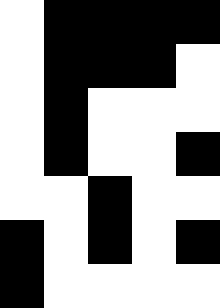[["white", "black", "black", "black", "black"], ["white", "black", "black", "black", "white"], ["white", "black", "white", "white", "white"], ["white", "black", "white", "white", "black"], ["white", "white", "black", "white", "white"], ["black", "white", "black", "white", "black"], ["black", "white", "white", "white", "white"]]